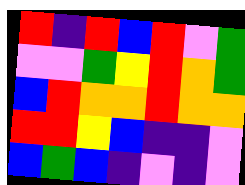[["red", "indigo", "red", "blue", "red", "violet", "green"], ["violet", "violet", "green", "yellow", "red", "orange", "green"], ["blue", "red", "orange", "orange", "red", "orange", "orange"], ["red", "red", "yellow", "blue", "indigo", "indigo", "violet"], ["blue", "green", "blue", "indigo", "violet", "indigo", "violet"]]